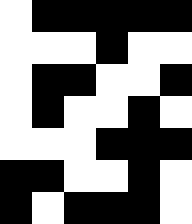[["white", "black", "black", "black", "black", "black"], ["white", "white", "white", "black", "white", "white"], ["white", "black", "black", "white", "white", "black"], ["white", "black", "white", "white", "black", "white"], ["white", "white", "white", "black", "black", "black"], ["black", "black", "white", "white", "black", "white"], ["black", "white", "black", "black", "black", "white"]]